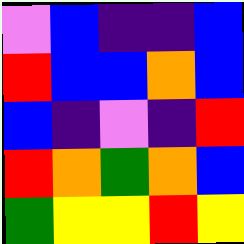[["violet", "blue", "indigo", "indigo", "blue"], ["red", "blue", "blue", "orange", "blue"], ["blue", "indigo", "violet", "indigo", "red"], ["red", "orange", "green", "orange", "blue"], ["green", "yellow", "yellow", "red", "yellow"]]